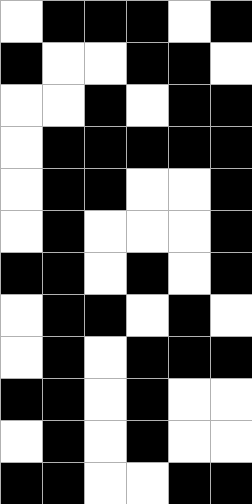[["white", "black", "black", "black", "white", "black"], ["black", "white", "white", "black", "black", "white"], ["white", "white", "black", "white", "black", "black"], ["white", "black", "black", "black", "black", "black"], ["white", "black", "black", "white", "white", "black"], ["white", "black", "white", "white", "white", "black"], ["black", "black", "white", "black", "white", "black"], ["white", "black", "black", "white", "black", "white"], ["white", "black", "white", "black", "black", "black"], ["black", "black", "white", "black", "white", "white"], ["white", "black", "white", "black", "white", "white"], ["black", "black", "white", "white", "black", "black"]]